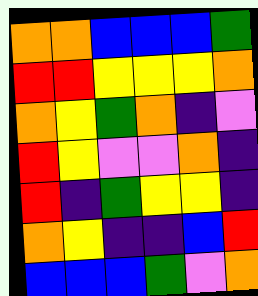[["orange", "orange", "blue", "blue", "blue", "green"], ["red", "red", "yellow", "yellow", "yellow", "orange"], ["orange", "yellow", "green", "orange", "indigo", "violet"], ["red", "yellow", "violet", "violet", "orange", "indigo"], ["red", "indigo", "green", "yellow", "yellow", "indigo"], ["orange", "yellow", "indigo", "indigo", "blue", "red"], ["blue", "blue", "blue", "green", "violet", "orange"]]